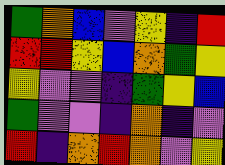[["green", "orange", "blue", "violet", "yellow", "indigo", "red"], ["red", "red", "yellow", "blue", "orange", "green", "yellow"], ["yellow", "violet", "violet", "indigo", "green", "yellow", "blue"], ["green", "violet", "violet", "indigo", "orange", "indigo", "violet"], ["red", "indigo", "orange", "red", "orange", "violet", "yellow"]]